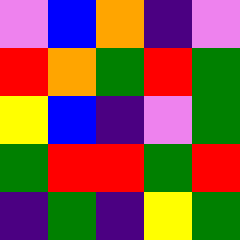[["violet", "blue", "orange", "indigo", "violet"], ["red", "orange", "green", "red", "green"], ["yellow", "blue", "indigo", "violet", "green"], ["green", "red", "red", "green", "red"], ["indigo", "green", "indigo", "yellow", "green"]]